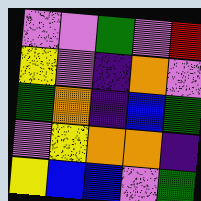[["violet", "violet", "green", "violet", "red"], ["yellow", "violet", "indigo", "orange", "violet"], ["green", "orange", "indigo", "blue", "green"], ["violet", "yellow", "orange", "orange", "indigo"], ["yellow", "blue", "blue", "violet", "green"]]